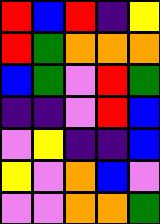[["red", "blue", "red", "indigo", "yellow"], ["red", "green", "orange", "orange", "orange"], ["blue", "green", "violet", "red", "green"], ["indigo", "indigo", "violet", "red", "blue"], ["violet", "yellow", "indigo", "indigo", "blue"], ["yellow", "violet", "orange", "blue", "violet"], ["violet", "violet", "orange", "orange", "green"]]